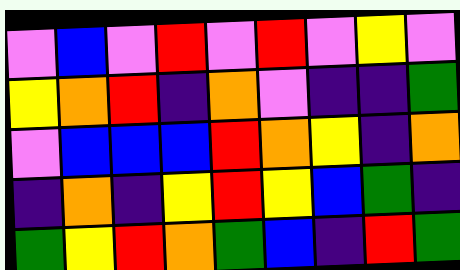[["violet", "blue", "violet", "red", "violet", "red", "violet", "yellow", "violet"], ["yellow", "orange", "red", "indigo", "orange", "violet", "indigo", "indigo", "green"], ["violet", "blue", "blue", "blue", "red", "orange", "yellow", "indigo", "orange"], ["indigo", "orange", "indigo", "yellow", "red", "yellow", "blue", "green", "indigo"], ["green", "yellow", "red", "orange", "green", "blue", "indigo", "red", "green"]]